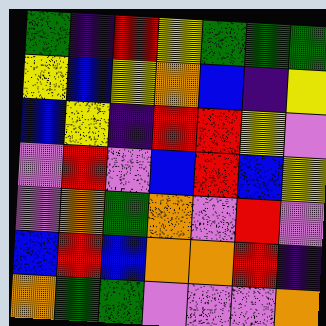[["green", "indigo", "red", "yellow", "green", "green", "green"], ["yellow", "blue", "yellow", "orange", "blue", "indigo", "yellow"], ["blue", "yellow", "indigo", "red", "red", "yellow", "violet"], ["violet", "red", "violet", "blue", "red", "blue", "yellow"], ["violet", "orange", "green", "orange", "violet", "red", "violet"], ["blue", "red", "blue", "orange", "orange", "red", "indigo"], ["orange", "green", "green", "violet", "violet", "violet", "orange"]]